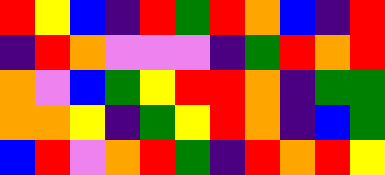[["red", "yellow", "blue", "indigo", "red", "green", "red", "orange", "blue", "indigo", "red"], ["indigo", "red", "orange", "violet", "violet", "violet", "indigo", "green", "red", "orange", "red"], ["orange", "violet", "blue", "green", "yellow", "red", "red", "orange", "indigo", "green", "green"], ["orange", "orange", "yellow", "indigo", "green", "yellow", "red", "orange", "indigo", "blue", "green"], ["blue", "red", "violet", "orange", "red", "green", "indigo", "red", "orange", "red", "yellow"]]